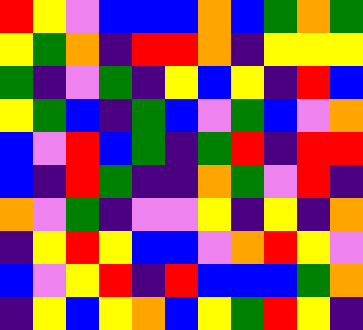[["red", "yellow", "violet", "blue", "blue", "blue", "orange", "blue", "green", "orange", "green"], ["yellow", "green", "orange", "indigo", "red", "red", "orange", "indigo", "yellow", "yellow", "yellow"], ["green", "indigo", "violet", "green", "indigo", "yellow", "blue", "yellow", "indigo", "red", "blue"], ["yellow", "green", "blue", "indigo", "green", "blue", "violet", "green", "blue", "violet", "orange"], ["blue", "violet", "red", "blue", "green", "indigo", "green", "red", "indigo", "red", "red"], ["blue", "indigo", "red", "green", "indigo", "indigo", "orange", "green", "violet", "red", "indigo"], ["orange", "violet", "green", "indigo", "violet", "violet", "yellow", "indigo", "yellow", "indigo", "orange"], ["indigo", "yellow", "red", "yellow", "blue", "blue", "violet", "orange", "red", "yellow", "violet"], ["blue", "violet", "yellow", "red", "indigo", "red", "blue", "blue", "blue", "green", "orange"], ["indigo", "yellow", "blue", "yellow", "orange", "blue", "yellow", "green", "red", "yellow", "indigo"]]